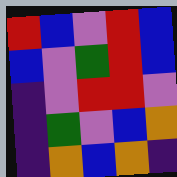[["red", "blue", "violet", "red", "blue"], ["blue", "violet", "green", "red", "blue"], ["indigo", "violet", "red", "red", "violet"], ["indigo", "green", "violet", "blue", "orange"], ["indigo", "orange", "blue", "orange", "indigo"]]